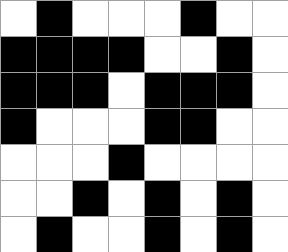[["white", "black", "white", "white", "white", "black", "white", "white"], ["black", "black", "black", "black", "white", "white", "black", "white"], ["black", "black", "black", "white", "black", "black", "black", "white"], ["black", "white", "white", "white", "black", "black", "white", "white"], ["white", "white", "white", "black", "white", "white", "white", "white"], ["white", "white", "black", "white", "black", "white", "black", "white"], ["white", "black", "white", "white", "black", "white", "black", "white"]]